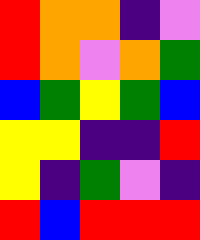[["red", "orange", "orange", "indigo", "violet"], ["red", "orange", "violet", "orange", "green"], ["blue", "green", "yellow", "green", "blue"], ["yellow", "yellow", "indigo", "indigo", "red"], ["yellow", "indigo", "green", "violet", "indigo"], ["red", "blue", "red", "red", "red"]]